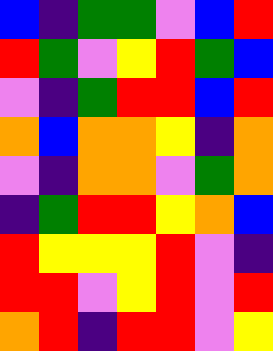[["blue", "indigo", "green", "green", "violet", "blue", "red"], ["red", "green", "violet", "yellow", "red", "green", "blue"], ["violet", "indigo", "green", "red", "red", "blue", "red"], ["orange", "blue", "orange", "orange", "yellow", "indigo", "orange"], ["violet", "indigo", "orange", "orange", "violet", "green", "orange"], ["indigo", "green", "red", "red", "yellow", "orange", "blue"], ["red", "yellow", "yellow", "yellow", "red", "violet", "indigo"], ["red", "red", "violet", "yellow", "red", "violet", "red"], ["orange", "red", "indigo", "red", "red", "violet", "yellow"]]